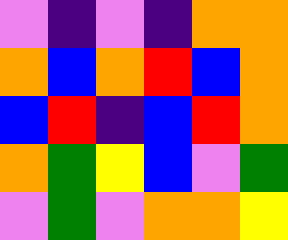[["violet", "indigo", "violet", "indigo", "orange", "orange"], ["orange", "blue", "orange", "red", "blue", "orange"], ["blue", "red", "indigo", "blue", "red", "orange"], ["orange", "green", "yellow", "blue", "violet", "green"], ["violet", "green", "violet", "orange", "orange", "yellow"]]